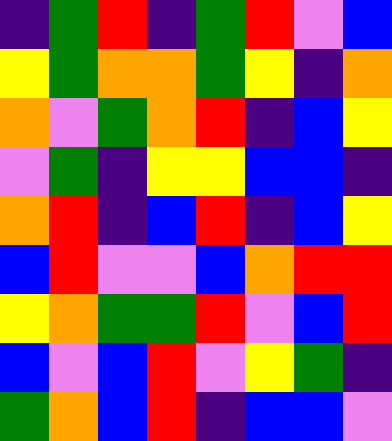[["indigo", "green", "red", "indigo", "green", "red", "violet", "blue"], ["yellow", "green", "orange", "orange", "green", "yellow", "indigo", "orange"], ["orange", "violet", "green", "orange", "red", "indigo", "blue", "yellow"], ["violet", "green", "indigo", "yellow", "yellow", "blue", "blue", "indigo"], ["orange", "red", "indigo", "blue", "red", "indigo", "blue", "yellow"], ["blue", "red", "violet", "violet", "blue", "orange", "red", "red"], ["yellow", "orange", "green", "green", "red", "violet", "blue", "red"], ["blue", "violet", "blue", "red", "violet", "yellow", "green", "indigo"], ["green", "orange", "blue", "red", "indigo", "blue", "blue", "violet"]]